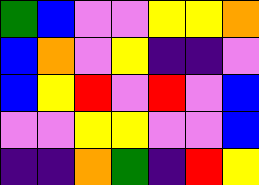[["green", "blue", "violet", "violet", "yellow", "yellow", "orange"], ["blue", "orange", "violet", "yellow", "indigo", "indigo", "violet"], ["blue", "yellow", "red", "violet", "red", "violet", "blue"], ["violet", "violet", "yellow", "yellow", "violet", "violet", "blue"], ["indigo", "indigo", "orange", "green", "indigo", "red", "yellow"]]